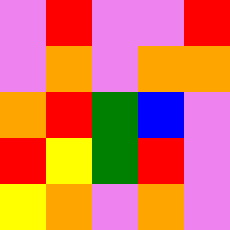[["violet", "red", "violet", "violet", "red"], ["violet", "orange", "violet", "orange", "orange"], ["orange", "red", "green", "blue", "violet"], ["red", "yellow", "green", "red", "violet"], ["yellow", "orange", "violet", "orange", "violet"]]